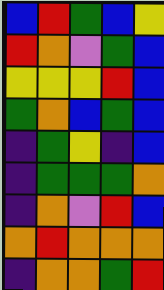[["blue", "red", "green", "blue", "yellow"], ["red", "orange", "violet", "green", "blue"], ["yellow", "yellow", "yellow", "red", "blue"], ["green", "orange", "blue", "green", "blue"], ["indigo", "green", "yellow", "indigo", "blue"], ["indigo", "green", "green", "green", "orange"], ["indigo", "orange", "violet", "red", "blue"], ["orange", "red", "orange", "orange", "orange"], ["indigo", "orange", "orange", "green", "red"]]